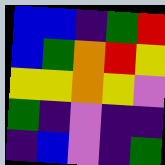[["blue", "blue", "indigo", "green", "red"], ["blue", "green", "orange", "red", "yellow"], ["yellow", "yellow", "orange", "yellow", "violet"], ["green", "indigo", "violet", "indigo", "indigo"], ["indigo", "blue", "violet", "indigo", "green"]]